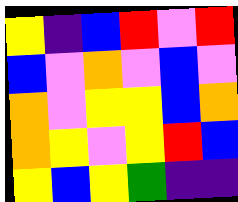[["yellow", "indigo", "blue", "red", "violet", "red"], ["blue", "violet", "orange", "violet", "blue", "violet"], ["orange", "violet", "yellow", "yellow", "blue", "orange"], ["orange", "yellow", "violet", "yellow", "red", "blue"], ["yellow", "blue", "yellow", "green", "indigo", "indigo"]]